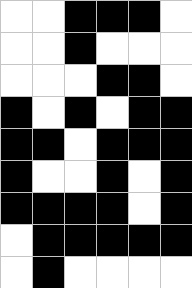[["white", "white", "black", "black", "black", "white"], ["white", "white", "black", "white", "white", "white"], ["white", "white", "white", "black", "black", "white"], ["black", "white", "black", "white", "black", "black"], ["black", "black", "white", "black", "black", "black"], ["black", "white", "white", "black", "white", "black"], ["black", "black", "black", "black", "white", "black"], ["white", "black", "black", "black", "black", "black"], ["white", "black", "white", "white", "white", "white"]]